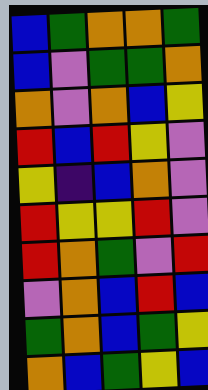[["blue", "green", "orange", "orange", "green"], ["blue", "violet", "green", "green", "orange"], ["orange", "violet", "orange", "blue", "yellow"], ["red", "blue", "red", "yellow", "violet"], ["yellow", "indigo", "blue", "orange", "violet"], ["red", "yellow", "yellow", "red", "violet"], ["red", "orange", "green", "violet", "red"], ["violet", "orange", "blue", "red", "blue"], ["green", "orange", "blue", "green", "yellow"], ["orange", "blue", "green", "yellow", "blue"]]